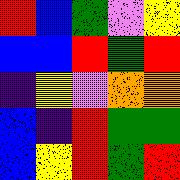[["red", "blue", "green", "violet", "yellow"], ["blue", "blue", "red", "green", "red"], ["indigo", "yellow", "violet", "orange", "orange"], ["blue", "indigo", "red", "green", "green"], ["blue", "yellow", "red", "green", "red"]]